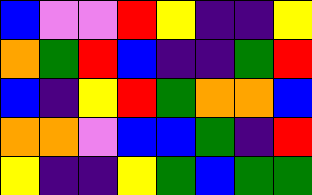[["blue", "violet", "violet", "red", "yellow", "indigo", "indigo", "yellow"], ["orange", "green", "red", "blue", "indigo", "indigo", "green", "red"], ["blue", "indigo", "yellow", "red", "green", "orange", "orange", "blue"], ["orange", "orange", "violet", "blue", "blue", "green", "indigo", "red"], ["yellow", "indigo", "indigo", "yellow", "green", "blue", "green", "green"]]